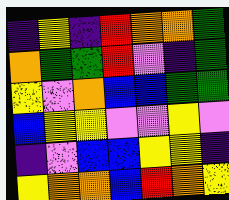[["indigo", "yellow", "indigo", "red", "orange", "orange", "green"], ["orange", "green", "green", "red", "violet", "indigo", "green"], ["yellow", "violet", "orange", "blue", "blue", "green", "green"], ["blue", "yellow", "yellow", "violet", "violet", "yellow", "violet"], ["indigo", "violet", "blue", "blue", "yellow", "yellow", "indigo"], ["yellow", "orange", "orange", "blue", "red", "orange", "yellow"]]